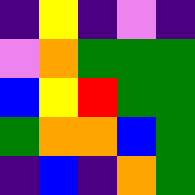[["indigo", "yellow", "indigo", "violet", "indigo"], ["violet", "orange", "green", "green", "green"], ["blue", "yellow", "red", "green", "green"], ["green", "orange", "orange", "blue", "green"], ["indigo", "blue", "indigo", "orange", "green"]]